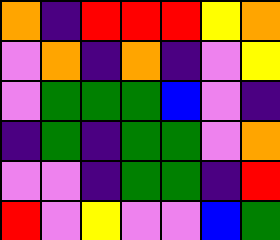[["orange", "indigo", "red", "red", "red", "yellow", "orange"], ["violet", "orange", "indigo", "orange", "indigo", "violet", "yellow"], ["violet", "green", "green", "green", "blue", "violet", "indigo"], ["indigo", "green", "indigo", "green", "green", "violet", "orange"], ["violet", "violet", "indigo", "green", "green", "indigo", "red"], ["red", "violet", "yellow", "violet", "violet", "blue", "green"]]